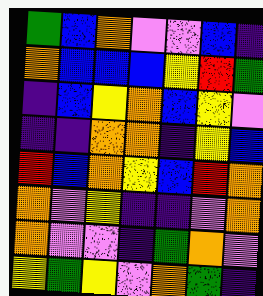[["green", "blue", "orange", "violet", "violet", "blue", "indigo"], ["orange", "blue", "blue", "blue", "yellow", "red", "green"], ["indigo", "blue", "yellow", "orange", "blue", "yellow", "violet"], ["indigo", "indigo", "orange", "orange", "indigo", "yellow", "blue"], ["red", "blue", "orange", "yellow", "blue", "red", "orange"], ["orange", "violet", "yellow", "indigo", "indigo", "violet", "orange"], ["orange", "violet", "violet", "indigo", "green", "orange", "violet"], ["yellow", "green", "yellow", "violet", "orange", "green", "indigo"]]